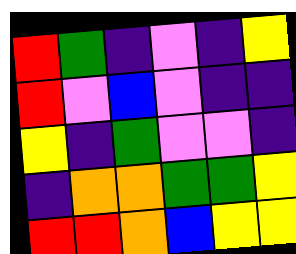[["red", "green", "indigo", "violet", "indigo", "yellow"], ["red", "violet", "blue", "violet", "indigo", "indigo"], ["yellow", "indigo", "green", "violet", "violet", "indigo"], ["indigo", "orange", "orange", "green", "green", "yellow"], ["red", "red", "orange", "blue", "yellow", "yellow"]]